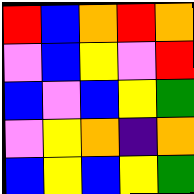[["red", "blue", "orange", "red", "orange"], ["violet", "blue", "yellow", "violet", "red"], ["blue", "violet", "blue", "yellow", "green"], ["violet", "yellow", "orange", "indigo", "orange"], ["blue", "yellow", "blue", "yellow", "green"]]